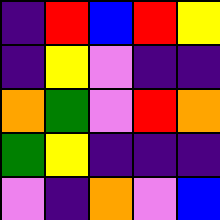[["indigo", "red", "blue", "red", "yellow"], ["indigo", "yellow", "violet", "indigo", "indigo"], ["orange", "green", "violet", "red", "orange"], ["green", "yellow", "indigo", "indigo", "indigo"], ["violet", "indigo", "orange", "violet", "blue"]]